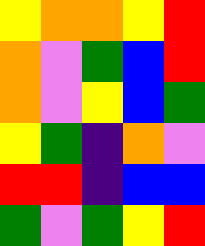[["yellow", "orange", "orange", "yellow", "red"], ["orange", "violet", "green", "blue", "red"], ["orange", "violet", "yellow", "blue", "green"], ["yellow", "green", "indigo", "orange", "violet"], ["red", "red", "indigo", "blue", "blue"], ["green", "violet", "green", "yellow", "red"]]